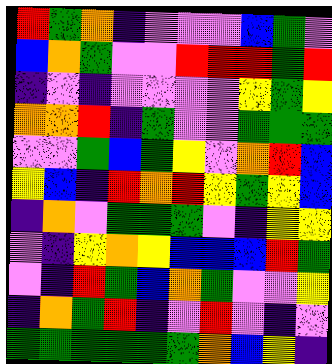[["red", "green", "orange", "indigo", "violet", "violet", "violet", "blue", "green", "violet"], ["blue", "orange", "green", "violet", "violet", "red", "red", "red", "green", "red"], ["indigo", "violet", "indigo", "violet", "violet", "violet", "violet", "yellow", "green", "yellow"], ["orange", "orange", "red", "indigo", "green", "violet", "violet", "green", "green", "green"], ["violet", "violet", "green", "blue", "green", "yellow", "violet", "orange", "red", "blue"], ["yellow", "blue", "indigo", "red", "orange", "red", "yellow", "green", "yellow", "blue"], ["indigo", "orange", "violet", "green", "green", "green", "violet", "indigo", "yellow", "yellow"], ["violet", "indigo", "yellow", "orange", "yellow", "blue", "blue", "blue", "red", "green"], ["violet", "indigo", "red", "green", "blue", "orange", "green", "violet", "violet", "yellow"], ["indigo", "orange", "green", "red", "indigo", "violet", "red", "violet", "indigo", "violet"], ["green", "green", "green", "green", "green", "green", "orange", "blue", "yellow", "indigo"]]